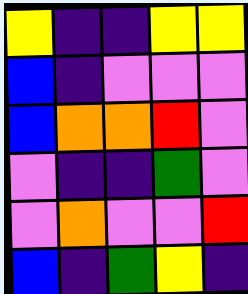[["yellow", "indigo", "indigo", "yellow", "yellow"], ["blue", "indigo", "violet", "violet", "violet"], ["blue", "orange", "orange", "red", "violet"], ["violet", "indigo", "indigo", "green", "violet"], ["violet", "orange", "violet", "violet", "red"], ["blue", "indigo", "green", "yellow", "indigo"]]